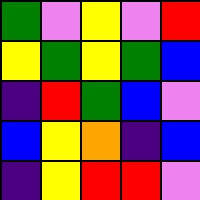[["green", "violet", "yellow", "violet", "red"], ["yellow", "green", "yellow", "green", "blue"], ["indigo", "red", "green", "blue", "violet"], ["blue", "yellow", "orange", "indigo", "blue"], ["indigo", "yellow", "red", "red", "violet"]]